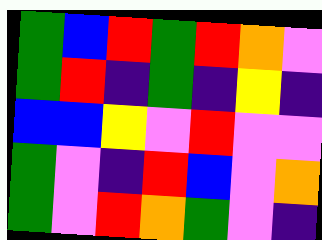[["green", "blue", "red", "green", "red", "orange", "violet"], ["green", "red", "indigo", "green", "indigo", "yellow", "indigo"], ["blue", "blue", "yellow", "violet", "red", "violet", "violet"], ["green", "violet", "indigo", "red", "blue", "violet", "orange"], ["green", "violet", "red", "orange", "green", "violet", "indigo"]]